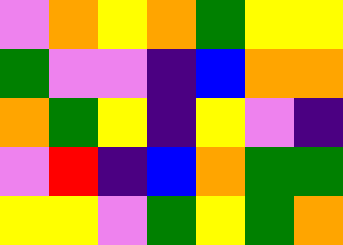[["violet", "orange", "yellow", "orange", "green", "yellow", "yellow"], ["green", "violet", "violet", "indigo", "blue", "orange", "orange"], ["orange", "green", "yellow", "indigo", "yellow", "violet", "indigo"], ["violet", "red", "indigo", "blue", "orange", "green", "green"], ["yellow", "yellow", "violet", "green", "yellow", "green", "orange"]]